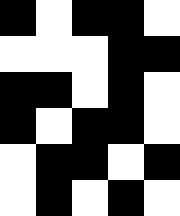[["black", "white", "black", "black", "white"], ["white", "white", "white", "black", "black"], ["black", "black", "white", "black", "white"], ["black", "white", "black", "black", "white"], ["white", "black", "black", "white", "black"], ["white", "black", "white", "black", "white"]]